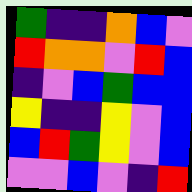[["green", "indigo", "indigo", "orange", "blue", "violet"], ["red", "orange", "orange", "violet", "red", "blue"], ["indigo", "violet", "blue", "green", "blue", "blue"], ["yellow", "indigo", "indigo", "yellow", "violet", "blue"], ["blue", "red", "green", "yellow", "violet", "blue"], ["violet", "violet", "blue", "violet", "indigo", "red"]]